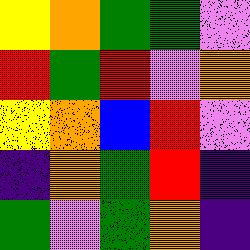[["yellow", "orange", "green", "green", "violet"], ["red", "green", "red", "violet", "orange"], ["yellow", "orange", "blue", "red", "violet"], ["indigo", "orange", "green", "red", "indigo"], ["green", "violet", "green", "orange", "indigo"]]